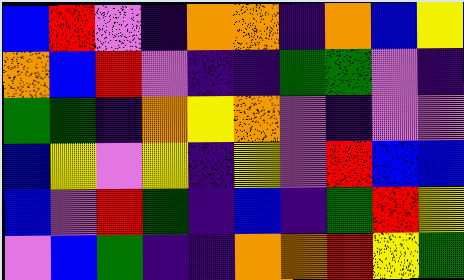[["blue", "red", "violet", "indigo", "orange", "orange", "indigo", "orange", "blue", "yellow"], ["orange", "blue", "red", "violet", "indigo", "indigo", "green", "green", "violet", "indigo"], ["green", "green", "indigo", "orange", "yellow", "orange", "violet", "indigo", "violet", "violet"], ["blue", "yellow", "violet", "yellow", "indigo", "yellow", "violet", "red", "blue", "blue"], ["blue", "violet", "red", "green", "indigo", "blue", "indigo", "green", "red", "yellow"], ["violet", "blue", "green", "indigo", "indigo", "orange", "orange", "red", "yellow", "green"]]